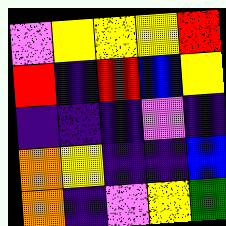[["violet", "yellow", "yellow", "yellow", "red"], ["red", "indigo", "red", "blue", "yellow"], ["indigo", "indigo", "indigo", "violet", "indigo"], ["orange", "yellow", "indigo", "indigo", "blue"], ["orange", "indigo", "violet", "yellow", "green"]]